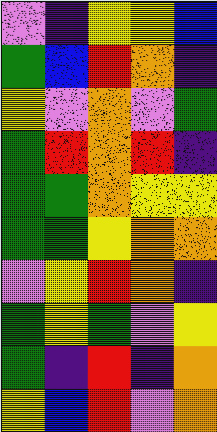[["violet", "indigo", "yellow", "yellow", "blue"], ["green", "blue", "red", "orange", "indigo"], ["yellow", "violet", "orange", "violet", "green"], ["green", "red", "orange", "red", "indigo"], ["green", "green", "orange", "yellow", "yellow"], ["green", "green", "yellow", "orange", "orange"], ["violet", "yellow", "red", "orange", "indigo"], ["green", "yellow", "green", "violet", "yellow"], ["green", "indigo", "red", "indigo", "orange"], ["yellow", "blue", "red", "violet", "orange"]]